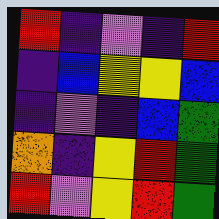[["red", "indigo", "violet", "indigo", "red"], ["indigo", "blue", "yellow", "yellow", "blue"], ["indigo", "violet", "indigo", "blue", "green"], ["orange", "indigo", "yellow", "red", "green"], ["red", "violet", "yellow", "red", "green"]]